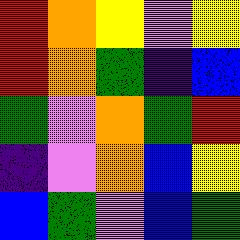[["red", "orange", "yellow", "violet", "yellow"], ["red", "orange", "green", "indigo", "blue"], ["green", "violet", "orange", "green", "red"], ["indigo", "violet", "orange", "blue", "yellow"], ["blue", "green", "violet", "blue", "green"]]